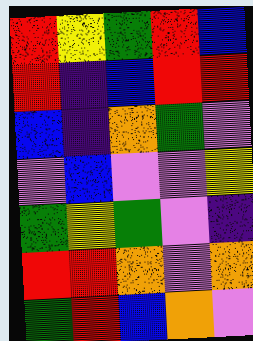[["red", "yellow", "green", "red", "blue"], ["red", "indigo", "blue", "red", "red"], ["blue", "indigo", "orange", "green", "violet"], ["violet", "blue", "violet", "violet", "yellow"], ["green", "yellow", "green", "violet", "indigo"], ["red", "red", "orange", "violet", "orange"], ["green", "red", "blue", "orange", "violet"]]